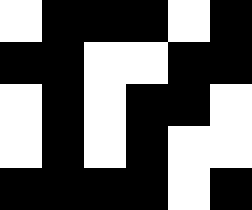[["white", "black", "black", "black", "white", "black"], ["black", "black", "white", "white", "black", "black"], ["white", "black", "white", "black", "black", "white"], ["white", "black", "white", "black", "white", "white"], ["black", "black", "black", "black", "white", "black"]]